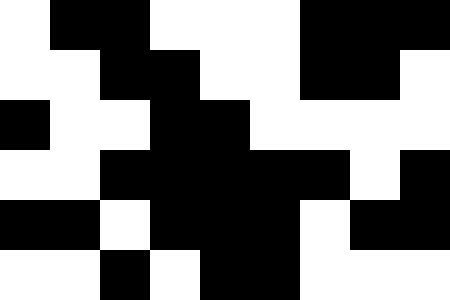[["white", "black", "black", "white", "white", "white", "black", "black", "black"], ["white", "white", "black", "black", "white", "white", "black", "black", "white"], ["black", "white", "white", "black", "black", "white", "white", "white", "white"], ["white", "white", "black", "black", "black", "black", "black", "white", "black"], ["black", "black", "white", "black", "black", "black", "white", "black", "black"], ["white", "white", "black", "white", "black", "black", "white", "white", "white"]]